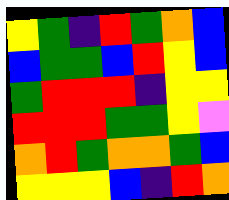[["yellow", "green", "indigo", "red", "green", "orange", "blue"], ["blue", "green", "green", "blue", "red", "yellow", "blue"], ["green", "red", "red", "red", "indigo", "yellow", "yellow"], ["red", "red", "red", "green", "green", "yellow", "violet"], ["orange", "red", "green", "orange", "orange", "green", "blue"], ["yellow", "yellow", "yellow", "blue", "indigo", "red", "orange"]]